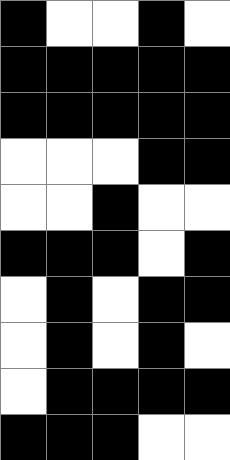[["black", "white", "white", "black", "white"], ["black", "black", "black", "black", "black"], ["black", "black", "black", "black", "black"], ["white", "white", "white", "black", "black"], ["white", "white", "black", "white", "white"], ["black", "black", "black", "white", "black"], ["white", "black", "white", "black", "black"], ["white", "black", "white", "black", "white"], ["white", "black", "black", "black", "black"], ["black", "black", "black", "white", "white"]]